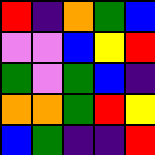[["red", "indigo", "orange", "green", "blue"], ["violet", "violet", "blue", "yellow", "red"], ["green", "violet", "green", "blue", "indigo"], ["orange", "orange", "green", "red", "yellow"], ["blue", "green", "indigo", "indigo", "red"]]